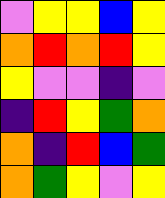[["violet", "yellow", "yellow", "blue", "yellow"], ["orange", "red", "orange", "red", "yellow"], ["yellow", "violet", "violet", "indigo", "violet"], ["indigo", "red", "yellow", "green", "orange"], ["orange", "indigo", "red", "blue", "green"], ["orange", "green", "yellow", "violet", "yellow"]]